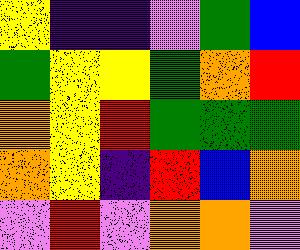[["yellow", "indigo", "indigo", "violet", "green", "blue"], ["green", "yellow", "yellow", "green", "orange", "red"], ["orange", "yellow", "red", "green", "green", "green"], ["orange", "yellow", "indigo", "red", "blue", "orange"], ["violet", "red", "violet", "orange", "orange", "violet"]]